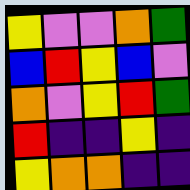[["yellow", "violet", "violet", "orange", "green"], ["blue", "red", "yellow", "blue", "violet"], ["orange", "violet", "yellow", "red", "green"], ["red", "indigo", "indigo", "yellow", "indigo"], ["yellow", "orange", "orange", "indigo", "indigo"]]